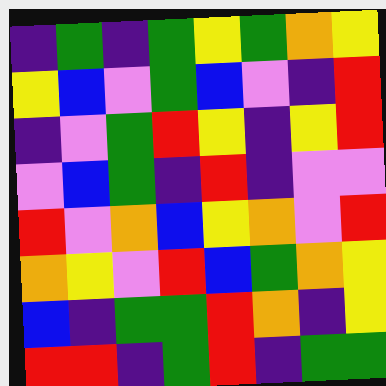[["indigo", "green", "indigo", "green", "yellow", "green", "orange", "yellow"], ["yellow", "blue", "violet", "green", "blue", "violet", "indigo", "red"], ["indigo", "violet", "green", "red", "yellow", "indigo", "yellow", "red"], ["violet", "blue", "green", "indigo", "red", "indigo", "violet", "violet"], ["red", "violet", "orange", "blue", "yellow", "orange", "violet", "red"], ["orange", "yellow", "violet", "red", "blue", "green", "orange", "yellow"], ["blue", "indigo", "green", "green", "red", "orange", "indigo", "yellow"], ["red", "red", "indigo", "green", "red", "indigo", "green", "green"]]